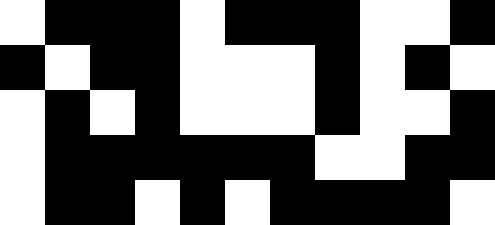[["white", "black", "black", "black", "white", "black", "black", "black", "white", "white", "black"], ["black", "white", "black", "black", "white", "white", "white", "black", "white", "black", "white"], ["white", "black", "white", "black", "white", "white", "white", "black", "white", "white", "black"], ["white", "black", "black", "black", "black", "black", "black", "white", "white", "black", "black"], ["white", "black", "black", "white", "black", "white", "black", "black", "black", "black", "white"]]